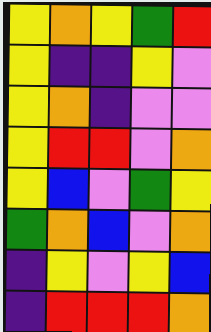[["yellow", "orange", "yellow", "green", "red"], ["yellow", "indigo", "indigo", "yellow", "violet"], ["yellow", "orange", "indigo", "violet", "violet"], ["yellow", "red", "red", "violet", "orange"], ["yellow", "blue", "violet", "green", "yellow"], ["green", "orange", "blue", "violet", "orange"], ["indigo", "yellow", "violet", "yellow", "blue"], ["indigo", "red", "red", "red", "orange"]]